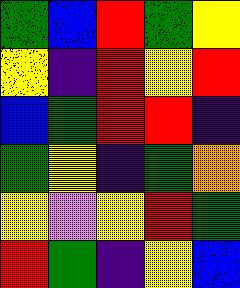[["green", "blue", "red", "green", "yellow"], ["yellow", "indigo", "red", "yellow", "red"], ["blue", "green", "red", "red", "indigo"], ["green", "yellow", "indigo", "green", "orange"], ["yellow", "violet", "yellow", "red", "green"], ["red", "green", "indigo", "yellow", "blue"]]